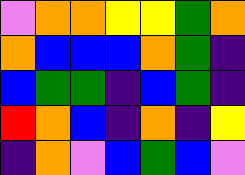[["violet", "orange", "orange", "yellow", "yellow", "green", "orange"], ["orange", "blue", "blue", "blue", "orange", "green", "indigo"], ["blue", "green", "green", "indigo", "blue", "green", "indigo"], ["red", "orange", "blue", "indigo", "orange", "indigo", "yellow"], ["indigo", "orange", "violet", "blue", "green", "blue", "violet"]]